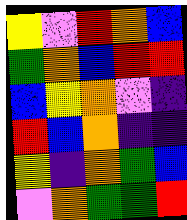[["yellow", "violet", "red", "orange", "blue"], ["green", "orange", "blue", "red", "red"], ["blue", "yellow", "orange", "violet", "indigo"], ["red", "blue", "orange", "indigo", "indigo"], ["yellow", "indigo", "orange", "green", "blue"], ["violet", "orange", "green", "green", "red"]]